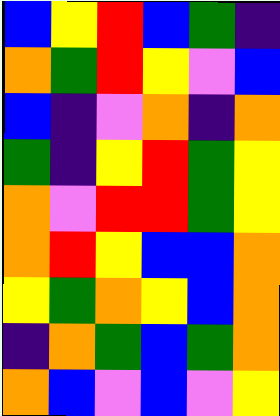[["blue", "yellow", "red", "blue", "green", "indigo"], ["orange", "green", "red", "yellow", "violet", "blue"], ["blue", "indigo", "violet", "orange", "indigo", "orange"], ["green", "indigo", "yellow", "red", "green", "yellow"], ["orange", "violet", "red", "red", "green", "yellow"], ["orange", "red", "yellow", "blue", "blue", "orange"], ["yellow", "green", "orange", "yellow", "blue", "orange"], ["indigo", "orange", "green", "blue", "green", "orange"], ["orange", "blue", "violet", "blue", "violet", "yellow"]]